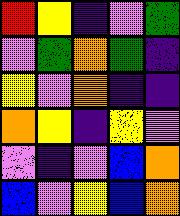[["red", "yellow", "indigo", "violet", "green"], ["violet", "green", "orange", "green", "indigo"], ["yellow", "violet", "orange", "indigo", "indigo"], ["orange", "yellow", "indigo", "yellow", "violet"], ["violet", "indigo", "violet", "blue", "orange"], ["blue", "violet", "yellow", "blue", "orange"]]